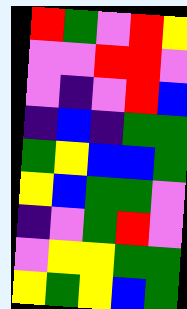[["red", "green", "violet", "red", "yellow"], ["violet", "violet", "red", "red", "violet"], ["violet", "indigo", "violet", "red", "blue"], ["indigo", "blue", "indigo", "green", "green"], ["green", "yellow", "blue", "blue", "green"], ["yellow", "blue", "green", "green", "violet"], ["indigo", "violet", "green", "red", "violet"], ["violet", "yellow", "yellow", "green", "green"], ["yellow", "green", "yellow", "blue", "green"]]